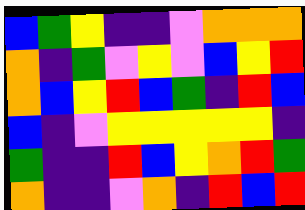[["blue", "green", "yellow", "indigo", "indigo", "violet", "orange", "orange", "orange"], ["orange", "indigo", "green", "violet", "yellow", "violet", "blue", "yellow", "red"], ["orange", "blue", "yellow", "red", "blue", "green", "indigo", "red", "blue"], ["blue", "indigo", "violet", "yellow", "yellow", "yellow", "yellow", "yellow", "indigo"], ["green", "indigo", "indigo", "red", "blue", "yellow", "orange", "red", "green"], ["orange", "indigo", "indigo", "violet", "orange", "indigo", "red", "blue", "red"]]